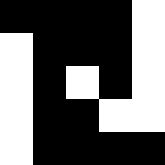[["black", "black", "black", "black", "white"], ["white", "black", "black", "black", "white"], ["white", "black", "white", "black", "white"], ["white", "black", "black", "white", "white"], ["white", "black", "black", "black", "black"]]